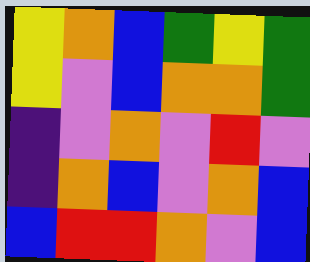[["yellow", "orange", "blue", "green", "yellow", "green"], ["yellow", "violet", "blue", "orange", "orange", "green"], ["indigo", "violet", "orange", "violet", "red", "violet"], ["indigo", "orange", "blue", "violet", "orange", "blue"], ["blue", "red", "red", "orange", "violet", "blue"]]